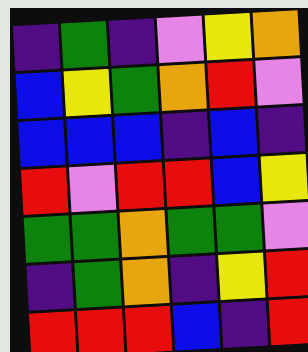[["indigo", "green", "indigo", "violet", "yellow", "orange"], ["blue", "yellow", "green", "orange", "red", "violet"], ["blue", "blue", "blue", "indigo", "blue", "indigo"], ["red", "violet", "red", "red", "blue", "yellow"], ["green", "green", "orange", "green", "green", "violet"], ["indigo", "green", "orange", "indigo", "yellow", "red"], ["red", "red", "red", "blue", "indigo", "red"]]